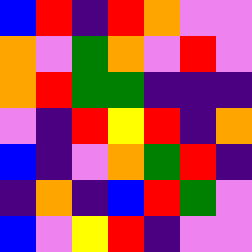[["blue", "red", "indigo", "red", "orange", "violet", "violet"], ["orange", "violet", "green", "orange", "violet", "red", "violet"], ["orange", "red", "green", "green", "indigo", "indigo", "indigo"], ["violet", "indigo", "red", "yellow", "red", "indigo", "orange"], ["blue", "indigo", "violet", "orange", "green", "red", "indigo"], ["indigo", "orange", "indigo", "blue", "red", "green", "violet"], ["blue", "violet", "yellow", "red", "indigo", "violet", "violet"]]